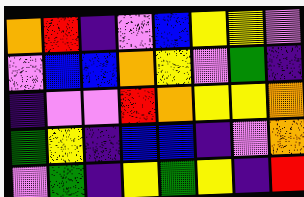[["orange", "red", "indigo", "violet", "blue", "yellow", "yellow", "violet"], ["violet", "blue", "blue", "orange", "yellow", "violet", "green", "indigo"], ["indigo", "violet", "violet", "red", "orange", "yellow", "yellow", "orange"], ["green", "yellow", "indigo", "blue", "blue", "indigo", "violet", "orange"], ["violet", "green", "indigo", "yellow", "green", "yellow", "indigo", "red"]]